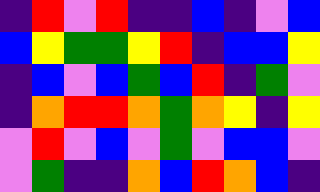[["indigo", "red", "violet", "red", "indigo", "indigo", "blue", "indigo", "violet", "blue"], ["blue", "yellow", "green", "green", "yellow", "red", "indigo", "blue", "blue", "yellow"], ["indigo", "blue", "violet", "blue", "green", "blue", "red", "indigo", "green", "violet"], ["indigo", "orange", "red", "red", "orange", "green", "orange", "yellow", "indigo", "yellow"], ["violet", "red", "violet", "blue", "violet", "green", "violet", "blue", "blue", "violet"], ["violet", "green", "indigo", "indigo", "orange", "blue", "red", "orange", "blue", "indigo"]]